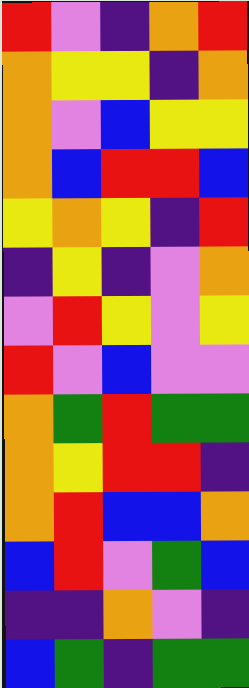[["red", "violet", "indigo", "orange", "red"], ["orange", "yellow", "yellow", "indigo", "orange"], ["orange", "violet", "blue", "yellow", "yellow"], ["orange", "blue", "red", "red", "blue"], ["yellow", "orange", "yellow", "indigo", "red"], ["indigo", "yellow", "indigo", "violet", "orange"], ["violet", "red", "yellow", "violet", "yellow"], ["red", "violet", "blue", "violet", "violet"], ["orange", "green", "red", "green", "green"], ["orange", "yellow", "red", "red", "indigo"], ["orange", "red", "blue", "blue", "orange"], ["blue", "red", "violet", "green", "blue"], ["indigo", "indigo", "orange", "violet", "indigo"], ["blue", "green", "indigo", "green", "green"]]